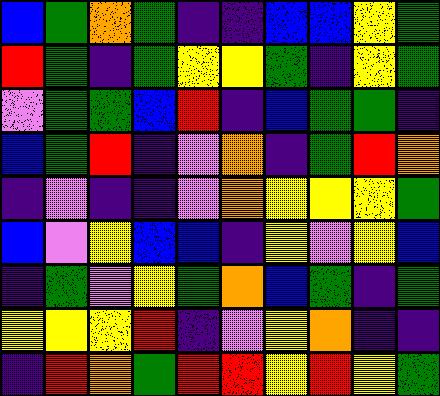[["blue", "green", "orange", "green", "indigo", "indigo", "blue", "blue", "yellow", "green"], ["red", "green", "indigo", "green", "yellow", "yellow", "green", "indigo", "yellow", "green"], ["violet", "green", "green", "blue", "red", "indigo", "blue", "green", "green", "indigo"], ["blue", "green", "red", "indigo", "violet", "orange", "indigo", "green", "red", "orange"], ["indigo", "violet", "indigo", "indigo", "violet", "orange", "yellow", "yellow", "yellow", "green"], ["blue", "violet", "yellow", "blue", "blue", "indigo", "yellow", "violet", "yellow", "blue"], ["indigo", "green", "violet", "yellow", "green", "orange", "blue", "green", "indigo", "green"], ["yellow", "yellow", "yellow", "red", "indigo", "violet", "yellow", "orange", "indigo", "indigo"], ["indigo", "red", "orange", "green", "red", "red", "yellow", "red", "yellow", "green"]]